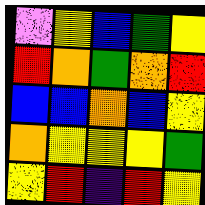[["violet", "yellow", "blue", "green", "yellow"], ["red", "orange", "green", "orange", "red"], ["blue", "blue", "orange", "blue", "yellow"], ["orange", "yellow", "yellow", "yellow", "green"], ["yellow", "red", "indigo", "red", "yellow"]]